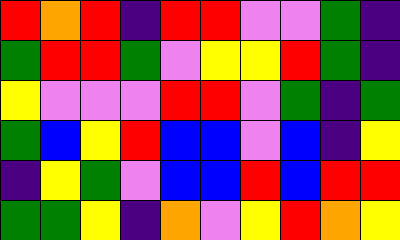[["red", "orange", "red", "indigo", "red", "red", "violet", "violet", "green", "indigo"], ["green", "red", "red", "green", "violet", "yellow", "yellow", "red", "green", "indigo"], ["yellow", "violet", "violet", "violet", "red", "red", "violet", "green", "indigo", "green"], ["green", "blue", "yellow", "red", "blue", "blue", "violet", "blue", "indigo", "yellow"], ["indigo", "yellow", "green", "violet", "blue", "blue", "red", "blue", "red", "red"], ["green", "green", "yellow", "indigo", "orange", "violet", "yellow", "red", "orange", "yellow"]]